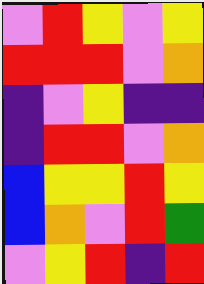[["violet", "red", "yellow", "violet", "yellow"], ["red", "red", "red", "violet", "orange"], ["indigo", "violet", "yellow", "indigo", "indigo"], ["indigo", "red", "red", "violet", "orange"], ["blue", "yellow", "yellow", "red", "yellow"], ["blue", "orange", "violet", "red", "green"], ["violet", "yellow", "red", "indigo", "red"]]